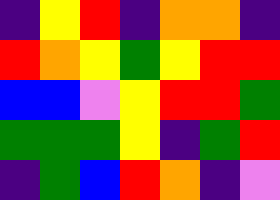[["indigo", "yellow", "red", "indigo", "orange", "orange", "indigo"], ["red", "orange", "yellow", "green", "yellow", "red", "red"], ["blue", "blue", "violet", "yellow", "red", "red", "green"], ["green", "green", "green", "yellow", "indigo", "green", "red"], ["indigo", "green", "blue", "red", "orange", "indigo", "violet"]]